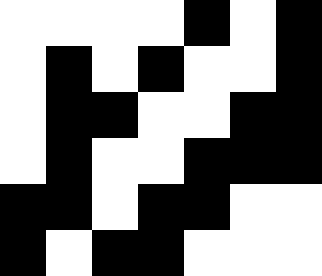[["white", "white", "white", "white", "black", "white", "black"], ["white", "black", "white", "black", "white", "white", "black"], ["white", "black", "black", "white", "white", "black", "black"], ["white", "black", "white", "white", "black", "black", "black"], ["black", "black", "white", "black", "black", "white", "white"], ["black", "white", "black", "black", "white", "white", "white"]]